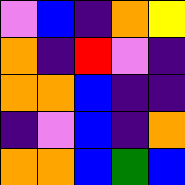[["violet", "blue", "indigo", "orange", "yellow"], ["orange", "indigo", "red", "violet", "indigo"], ["orange", "orange", "blue", "indigo", "indigo"], ["indigo", "violet", "blue", "indigo", "orange"], ["orange", "orange", "blue", "green", "blue"]]